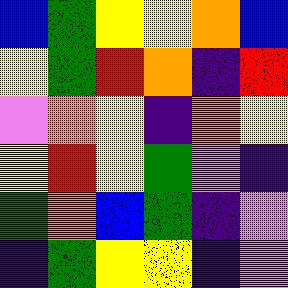[["blue", "green", "yellow", "yellow", "orange", "blue"], ["yellow", "green", "red", "orange", "indigo", "red"], ["violet", "orange", "yellow", "indigo", "orange", "yellow"], ["yellow", "red", "yellow", "green", "violet", "indigo"], ["green", "orange", "blue", "green", "indigo", "violet"], ["indigo", "green", "yellow", "yellow", "indigo", "violet"]]